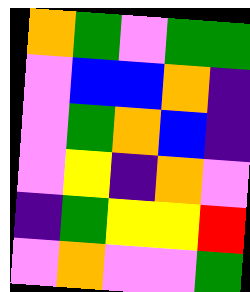[["orange", "green", "violet", "green", "green"], ["violet", "blue", "blue", "orange", "indigo"], ["violet", "green", "orange", "blue", "indigo"], ["violet", "yellow", "indigo", "orange", "violet"], ["indigo", "green", "yellow", "yellow", "red"], ["violet", "orange", "violet", "violet", "green"]]